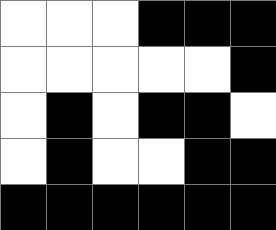[["white", "white", "white", "black", "black", "black"], ["white", "white", "white", "white", "white", "black"], ["white", "black", "white", "black", "black", "white"], ["white", "black", "white", "white", "black", "black"], ["black", "black", "black", "black", "black", "black"]]